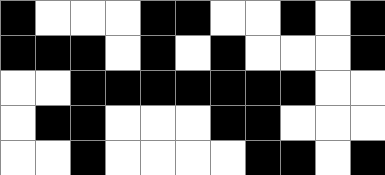[["black", "white", "white", "white", "black", "black", "white", "white", "black", "white", "black"], ["black", "black", "black", "white", "black", "white", "black", "white", "white", "white", "black"], ["white", "white", "black", "black", "black", "black", "black", "black", "black", "white", "white"], ["white", "black", "black", "white", "white", "white", "black", "black", "white", "white", "white"], ["white", "white", "black", "white", "white", "white", "white", "black", "black", "white", "black"]]